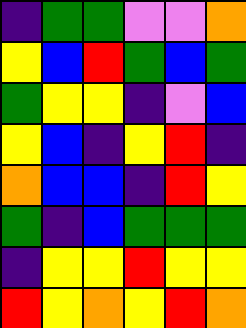[["indigo", "green", "green", "violet", "violet", "orange"], ["yellow", "blue", "red", "green", "blue", "green"], ["green", "yellow", "yellow", "indigo", "violet", "blue"], ["yellow", "blue", "indigo", "yellow", "red", "indigo"], ["orange", "blue", "blue", "indigo", "red", "yellow"], ["green", "indigo", "blue", "green", "green", "green"], ["indigo", "yellow", "yellow", "red", "yellow", "yellow"], ["red", "yellow", "orange", "yellow", "red", "orange"]]